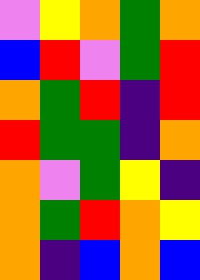[["violet", "yellow", "orange", "green", "orange"], ["blue", "red", "violet", "green", "red"], ["orange", "green", "red", "indigo", "red"], ["red", "green", "green", "indigo", "orange"], ["orange", "violet", "green", "yellow", "indigo"], ["orange", "green", "red", "orange", "yellow"], ["orange", "indigo", "blue", "orange", "blue"]]